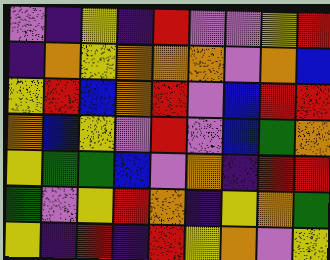[["violet", "indigo", "yellow", "indigo", "red", "violet", "violet", "yellow", "red"], ["indigo", "orange", "yellow", "orange", "orange", "orange", "violet", "orange", "blue"], ["yellow", "red", "blue", "orange", "red", "violet", "blue", "red", "red"], ["orange", "blue", "yellow", "violet", "red", "violet", "blue", "green", "orange"], ["yellow", "green", "green", "blue", "violet", "orange", "indigo", "red", "red"], ["green", "violet", "yellow", "red", "orange", "indigo", "yellow", "orange", "green"], ["yellow", "indigo", "red", "indigo", "red", "yellow", "orange", "violet", "yellow"]]